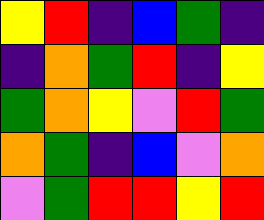[["yellow", "red", "indigo", "blue", "green", "indigo"], ["indigo", "orange", "green", "red", "indigo", "yellow"], ["green", "orange", "yellow", "violet", "red", "green"], ["orange", "green", "indigo", "blue", "violet", "orange"], ["violet", "green", "red", "red", "yellow", "red"]]